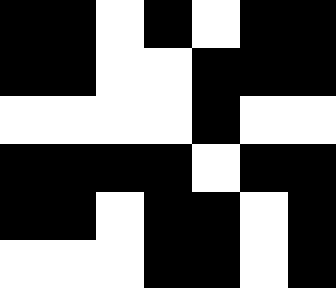[["black", "black", "white", "black", "white", "black", "black"], ["black", "black", "white", "white", "black", "black", "black"], ["white", "white", "white", "white", "black", "white", "white"], ["black", "black", "black", "black", "white", "black", "black"], ["black", "black", "white", "black", "black", "white", "black"], ["white", "white", "white", "black", "black", "white", "black"]]